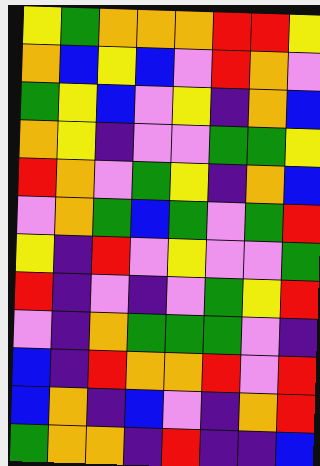[["yellow", "green", "orange", "orange", "orange", "red", "red", "yellow"], ["orange", "blue", "yellow", "blue", "violet", "red", "orange", "violet"], ["green", "yellow", "blue", "violet", "yellow", "indigo", "orange", "blue"], ["orange", "yellow", "indigo", "violet", "violet", "green", "green", "yellow"], ["red", "orange", "violet", "green", "yellow", "indigo", "orange", "blue"], ["violet", "orange", "green", "blue", "green", "violet", "green", "red"], ["yellow", "indigo", "red", "violet", "yellow", "violet", "violet", "green"], ["red", "indigo", "violet", "indigo", "violet", "green", "yellow", "red"], ["violet", "indigo", "orange", "green", "green", "green", "violet", "indigo"], ["blue", "indigo", "red", "orange", "orange", "red", "violet", "red"], ["blue", "orange", "indigo", "blue", "violet", "indigo", "orange", "red"], ["green", "orange", "orange", "indigo", "red", "indigo", "indigo", "blue"]]